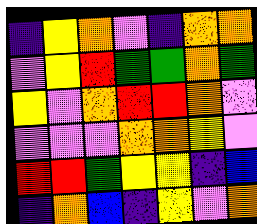[["indigo", "yellow", "orange", "violet", "indigo", "orange", "orange"], ["violet", "yellow", "red", "green", "green", "orange", "green"], ["yellow", "violet", "orange", "red", "red", "orange", "violet"], ["violet", "violet", "violet", "orange", "orange", "yellow", "violet"], ["red", "red", "green", "yellow", "yellow", "indigo", "blue"], ["indigo", "orange", "blue", "indigo", "yellow", "violet", "orange"]]